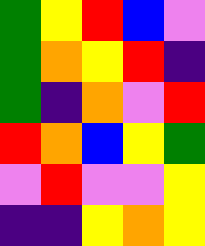[["green", "yellow", "red", "blue", "violet"], ["green", "orange", "yellow", "red", "indigo"], ["green", "indigo", "orange", "violet", "red"], ["red", "orange", "blue", "yellow", "green"], ["violet", "red", "violet", "violet", "yellow"], ["indigo", "indigo", "yellow", "orange", "yellow"]]